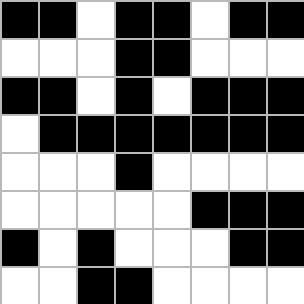[["black", "black", "white", "black", "black", "white", "black", "black"], ["white", "white", "white", "black", "black", "white", "white", "white"], ["black", "black", "white", "black", "white", "black", "black", "black"], ["white", "black", "black", "black", "black", "black", "black", "black"], ["white", "white", "white", "black", "white", "white", "white", "white"], ["white", "white", "white", "white", "white", "black", "black", "black"], ["black", "white", "black", "white", "white", "white", "black", "black"], ["white", "white", "black", "black", "white", "white", "white", "white"]]